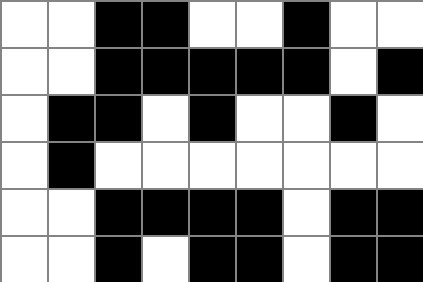[["white", "white", "black", "black", "white", "white", "black", "white", "white"], ["white", "white", "black", "black", "black", "black", "black", "white", "black"], ["white", "black", "black", "white", "black", "white", "white", "black", "white"], ["white", "black", "white", "white", "white", "white", "white", "white", "white"], ["white", "white", "black", "black", "black", "black", "white", "black", "black"], ["white", "white", "black", "white", "black", "black", "white", "black", "black"]]